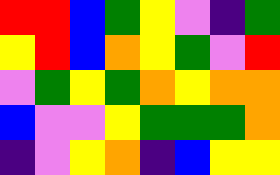[["red", "red", "blue", "green", "yellow", "violet", "indigo", "green"], ["yellow", "red", "blue", "orange", "yellow", "green", "violet", "red"], ["violet", "green", "yellow", "green", "orange", "yellow", "orange", "orange"], ["blue", "violet", "violet", "yellow", "green", "green", "green", "orange"], ["indigo", "violet", "yellow", "orange", "indigo", "blue", "yellow", "yellow"]]